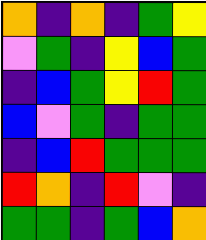[["orange", "indigo", "orange", "indigo", "green", "yellow"], ["violet", "green", "indigo", "yellow", "blue", "green"], ["indigo", "blue", "green", "yellow", "red", "green"], ["blue", "violet", "green", "indigo", "green", "green"], ["indigo", "blue", "red", "green", "green", "green"], ["red", "orange", "indigo", "red", "violet", "indigo"], ["green", "green", "indigo", "green", "blue", "orange"]]